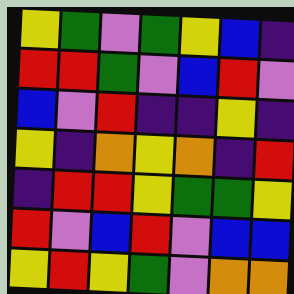[["yellow", "green", "violet", "green", "yellow", "blue", "indigo"], ["red", "red", "green", "violet", "blue", "red", "violet"], ["blue", "violet", "red", "indigo", "indigo", "yellow", "indigo"], ["yellow", "indigo", "orange", "yellow", "orange", "indigo", "red"], ["indigo", "red", "red", "yellow", "green", "green", "yellow"], ["red", "violet", "blue", "red", "violet", "blue", "blue"], ["yellow", "red", "yellow", "green", "violet", "orange", "orange"]]